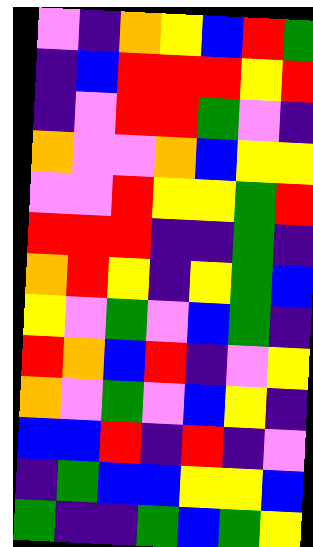[["violet", "indigo", "orange", "yellow", "blue", "red", "green"], ["indigo", "blue", "red", "red", "red", "yellow", "red"], ["indigo", "violet", "red", "red", "green", "violet", "indigo"], ["orange", "violet", "violet", "orange", "blue", "yellow", "yellow"], ["violet", "violet", "red", "yellow", "yellow", "green", "red"], ["red", "red", "red", "indigo", "indigo", "green", "indigo"], ["orange", "red", "yellow", "indigo", "yellow", "green", "blue"], ["yellow", "violet", "green", "violet", "blue", "green", "indigo"], ["red", "orange", "blue", "red", "indigo", "violet", "yellow"], ["orange", "violet", "green", "violet", "blue", "yellow", "indigo"], ["blue", "blue", "red", "indigo", "red", "indigo", "violet"], ["indigo", "green", "blue", "blue", "yellow", "yellow", "blue"], ["green", "indigo", "indigo", "green", "blue", "green", "yellow"]]